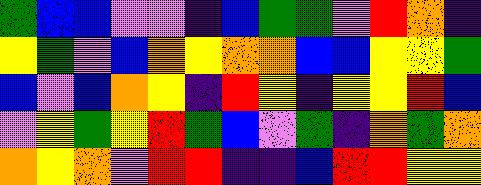[["green", "blue", "blue", "violet", "violet", "indigo", "blue", "green", "green", "violet", "red", "orange", "indigo"], ["yellow", "green", "violet", "blue", "orange", "yellow", "orange", "orange", "blue", "blue", "yellow", "yellow", "green"], ["blue", "violet", "blue", "orange", "yellow", "indigo", "red", "yellow", "indigo", "yellow", "yellow", "red", "blue"], ["violet", "yellow", "green", "yellow", "red", "green", "blue", "violet", "green", "indigo", "orange", "green", "orange"], ["orange", "yellow", "orange", "violet", "red", "red", "indigo", "indigo", "blue", "red", "red", "yellow", "yellow"]]